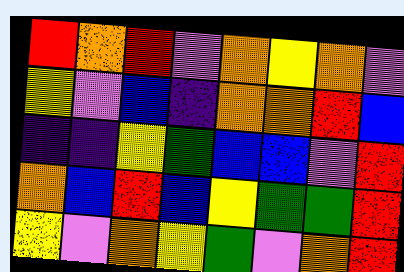[["red", "orange", "red", "violet", "orange", "yellow", "orange", "violet"], ["yellow", "violet", "blue", "indigo", "orange", "orange", "red", "blue"], ["indigo", "indigo", "yellow", "green", "blue", "blue", "violet", "red"], ["orange", "blue", "red", "blue", "yellow", "green", "green", "red"], ["yellow", "violet", "orange", "yellow", "green", "violet", "orange", "red"]]